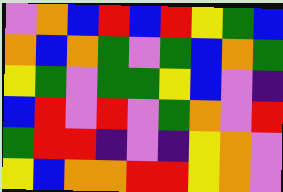[["violet", "orange", "blue", "red", "blue", "red", "yellow", "green", "blue"], ["orange", "blue", "orange", "green", "violet", "green", "blue", "orange", "green"], ["yellow", "green", "violet", "green", "green", "yellow", "blue", "violet", "indigo"], ["blue", "red", "violet", "red", "violet", "green", "orange", "violet", "red"], ["green", "red", "red", "indigo", "violet", "indigo", "yellow", "orange", "violet"], ["yellow", "blue", "orange", "orange", "red", "red", "yellow", "orange", "violet"]]